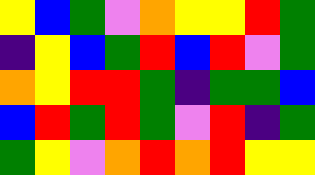[["yellow", "blue", "green", "violet", "orange", "yellow", "yellow", "red", "green"], ["indigo", "yellow", "blue", "green", "red", "blue", "red", "violet", "green"], ["orange", "yellow", "red", "red", "green", "indigo", "green", "green", "blue"], ["blue", "red", "green", "red", "green", "violet", "red", "indigo", "green"], ["green", "yellow", "violet", "orange", "red", "orange", "red", "yellow", "yellow"]]